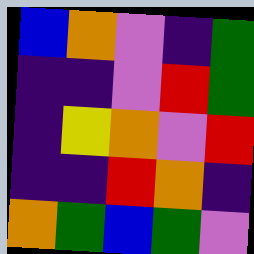[["blue", "orange", "violet", "indigo", "green"], ["indigo", "indigo", "violet", "red", "green"], ["indigo", "yellow", "orange", "violet", "red"], ["indigo", "indigo", "red", "orange", "indigo"], ["orange", "green", "blue", "green", "violet"]]